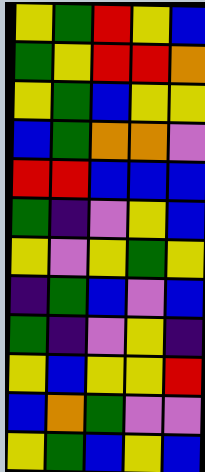[["yellow", "green", "red", "yellow", "blue"], ["green", "yellow", "red", "red", "orange"], ["yellow", "green", "blue", "yellow", "yellow"], ["blue", "green", "orange", "orange", "violet"], ["red", "red", "blue", "blue", "blue"], ["green", "indigo", "violet", "yellow", "blue"], ["yellow", "violet", "yellow", "green", "yellow"], ["indigo", "green", "blue", "violet", "blue"], ["green", "indigo", "violet", "yellow", "indigo"], ["yellow", "blue", "yellow", "yellow", "red"], ["blue", "orange", "green", "violet", "violet"], ["yellow", "green", "blue", "yellow", "blue"]]